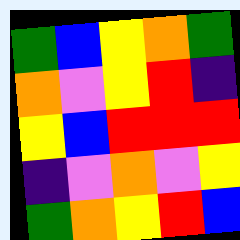[["green", "blue", "yellow", "orange", "green"], ["orange", "violet", "yellow", "red", "indigo"], ["yellow", "blue", "red", "red", "red"], ["indigo", "violet", "orange", "violet", "yellow"], ["green", "orange", "yellow", "red", "blue"]]